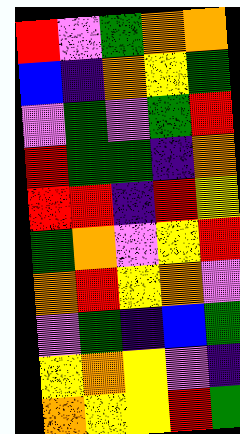[["red", "violet", "green", "orange", "orange"], ["blue", "indigo", "orange", "yellow", "green"], ["violet", "green", "violet", "green", "red"], ["red", "green", "green", "indigo", "orange"], ["red", "red", "indigo", "red", "yellow"], ["green", "orange", "violet", "yellow", "red"], ["orange", "red", "yellow", "orange", "violet"], ["violet", "green", "indigo", "blue", "green"], ["yellow", "orange", "yellow", "violet", "indigo"], ["orange", "yellow", "yellow", "red", "green"]]